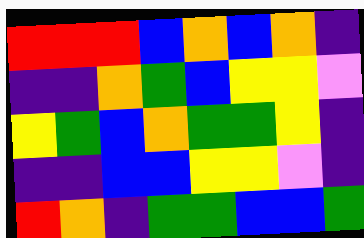[["red", "red", "red", "blue", "orange", "blue", "orange", "indigo"], ["indigo", "indigo", "orange", "green", "blue", "yellow", "yellow", "violet"], ["yellow", "green", "blue", "orange", "green", "green", "yellow", "indigo"], ["indigo", "indigo", "blue", "blue", "yellow", "yellow", "violet", "indigo"], ["red", "orange", "indigo", "green", "green", "blue", "blue", "green"]]